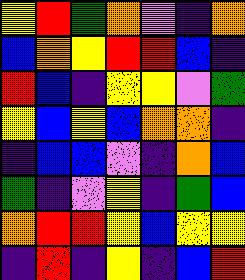[["yellow", "red", "green", "orange", "violet", "indigo", "orange"], ["blue", "orange", "yellow", "red", "red", "blue", "indigo"], ["red", "blue", "indigo", "yellow", "yellow", "violet", "green"], ["yellow", "blue", "yellow", "blue", "orange", "orange", "indigo"], ["indigo", "blue", "blue", "violet", "indigo", "orange", "blue"], ["green", "indigo", "violet", "yellow", "indigo", "green", "blue"], ["orange", "red", "red", "yellow", "blue", "yellow", "yellow"], ["indigo", "red", "indigo", "yellow", "indigo", "blue", "red"]]